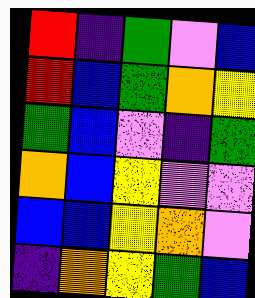[["red", "indigo", "green", "violet", "blue"], ["red", "blue", "green", "orange", "yellow"], ["green", "blue", "violet", "indigo", "green"], ["orange", "blue", "yellow", "violet", "violet"], ["blue", "blue", "yellow", "orange", "violet"], ["indigo", "orange", "yellow", "green", "blue"]]